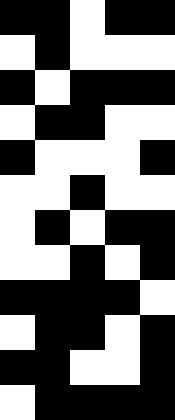[["black", "black", "white", "black", "black"], ["white", "black", "white", "white", "white"], ["black", "white", "black", "black", "black"], ["white", "black", "black", "white", "white"], ["black", "white", "white", "white", "black"], ["white", "white", "black", "white", "white"], ["white", "black", "white", "black", "black"], ["white", "white", "black", "white", "black"], ["black", "black", "black", "black", "white"], ["white", "black", "black", "white", "black"], ["black", "black", "white", "white", "black"], ["white", "black", "black", "black", "black"]]